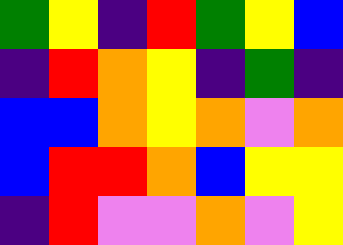[["green", "yellow", "indigo", "red", "green", "yellow", "blue"], ["indigo", "red", "orange", "yellow", "indigo", "green", "indigo"], ["blue", "blue", "orange", "yellow", "orange", "violet", "orange"], ["blue", "red", "red", "orange", "blue", "yellow", "yellow"], ["indigo", "red", "violet", "violet", "orange", "violet", "yellow"]]